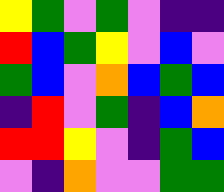[["yellow", "green", "violet", "green", "violet", "indigo", "indigo"], ["red", "blue", "green", "yellow", "violet", "blue", "violet"], ["green", "blue", "violet", "orange", "blue", "green", "blue"], ["indigo", "red", "violet", "green", "indigo", "blue", "orange"], ["red", "red", "yellow", "violet", "indigo", "green", "blue"], ["violet", "indigo", "orange", "violet", "violet", "green", "green"]]